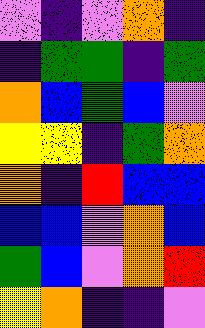[["violet", "indigo", "violet", "orange", "indigo"], ["indigo", "green", "green", "indigo", "green"], ["orange", "blue", "green", "blue", "violet"], ["yellow", "yellow", "indigo", "green", "orange"], ["orange", "indigo", "red", "blue", "blue"], ["blue", "blue", "violet", "orange", "blue"], ["green", "blue", "violet", "orange", "red"], ["yellow", "orange", "indigo", "indigo", "violet"]]